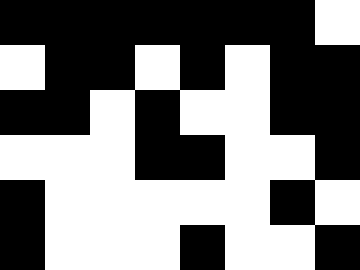[["black", "black", "black", "black", "black", "black", "black", "white"], ["white", "black", "black", "white", "black", "white", "black", "black"], ["black", "black", "white", "black", "white", "white", "black", "black"], ["white", "white", "white", "black", "black", "white", "white", "black"], ["black", "white", "white", "white", "white", "white", "black", "white"], ["black", "white", "white", "white", "black", "white", "white", "black"]]